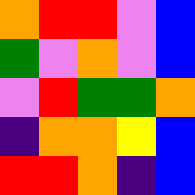[["orange", "red", "red", "violet", "blue"], ["green", "violet", "orange", "violet", "blue"], ["violet", "red", "green", "green", "orange"], ["indigo", "orange", "orange", "yellow", "blue"], ["red", "red", "orange", "indigo", "blue"]]